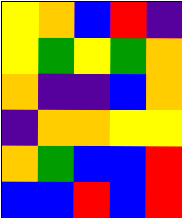[["yellow", "orange", "blue", "red", "indigo"], ["yellow", "green", "yellow", "green", "orange"], ["orange", "indigo", "indigo", "blue", "orange"], ["indigo", "orange", "orange", "yellow", "yellow"], ["orange", "green", "blue", "blue", "red"], ["blue", "blue", "red", "blue", "red"]]